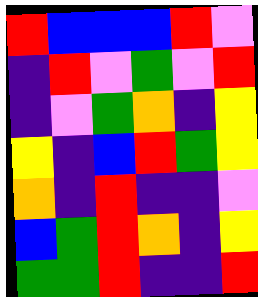[["red", "blue", "blue", "blue", "red", "violet"], ["indigo", "red", "violet", "green", "violet", "red"], ["indigo", "violet", "green", "orange", "indigo", "yellow"], ["yellow", "indigo", "blue", "red", "green", "yellow"], ["orange", "indigo", "red", "indigo", "indigo", "violet"], ["blue", "green", "red", "orange", "indigo", "yellow"], ["green", "green", "red", "indigo", "indigo", "red"]]